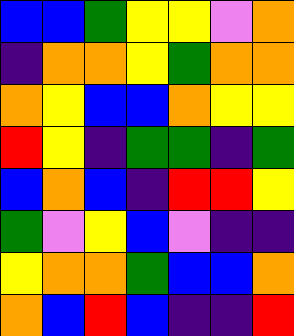[["blue", "blue", "green", "yellow", "yellow", "violet", "orange"], ["indigo", "orange", "orange", "yellow", "green", "orange", "orange"], ["orange", "yellow", "blue", "blue", "orange", "yellow", "yellow"], ["red", "yellow", "indigo", "green", "green", "indigo", "green"], ["blue", "orange", "blue", "indigo", "red", "red", "yellow"], ["green", "violet", "yellow", "blue", "violet", "indigo", "indigo"], ["yellow", "orange", "orange", "green", "blue", "blue", "orange"], ["orange", "blue", "red", "blue", "indigo", "indigo", "red"]]